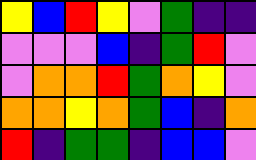[["yellow", "blue", "red", "yellow", "violet", "green", "indigo", "indigo"], ["violet", "violet", "violet", "blue", "indigo", "green", "red", "violet"], ["violet", "orange", "orange", "red", "green", "orange", "yellow", "violet"], ["orange", "orange", "yellow", "orange", "green", "blue", "indigo", "orange"], ["red", "indigo", "green", "green", "indigo", "blue", "blue", "violet"]]